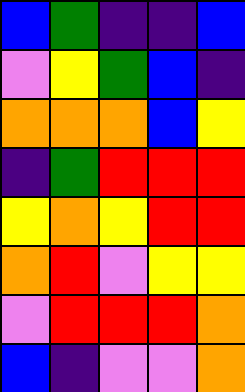[["blue", "green", "indigo", "indigo", "blue"], ["violet", "yellow", "green", "blue", "indigo"], ["orange", "orange", "orange", "blue", "yellow"], ["indigo", "green", "red", "red", "red"], ["yellow", "orange", "yellow", "red", "red"], ["orange", "red", "violet", "yellow", "yellow"], ["violet", "red", "red", "red", "orange"], ["blue", "indigo", "violet", "violet", "orange"]]